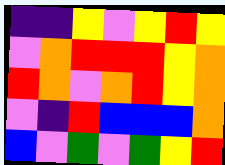[["indigo", "indigo", "yellow", "violet", "yellow", "red", "yellow"], ["violet", "orange", "red", "red", "red", "yellow", "orange"], ["red", "orange", "violet", "orange", "red", "yellow", "orange"], ["violet", "indigo", "red", "blue", "blue", "blue", "orange"], ["blue", "violet", "green", "violet", "green", "yellow", "red"]]